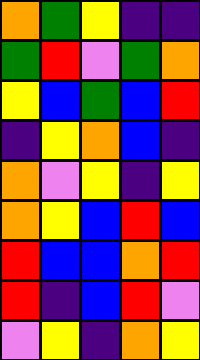[["orange", "green", "yellow", "indigo", "indigo"], ["green", "red", "violet", "green", "orange"], ["yellow", "blue", "green", "blue", "red"], ["indigo", "yellow", "orange", "blue", "indigo"], ["orange", "violet", "yellow", "indigo", "yellow"], ["orange", "yellow", "blue", "red", "blue"], ["red", "blue", "blue", "orange", "red"], ["red", "indigo", "blue", "red", "violet"], ["violet", "yellow", "indigo", "orange", "yellow"]]